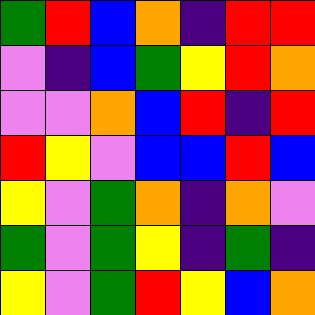[["green", "red", "blue", "orange", "indigo", "red", "red"], ["violet", "indigo", "blue", "green", "yellow", "red", "orange"], ["violet", "violet", "orange", "blue", "red", "indigo", "red"], ["red", "yellow", "violet", "blue", "blue", "red", "blue"], ["yellow", "violet", "green", "orange", "indigo", "orange", "violet"], ["green", "violet", "green", "yellow", "indigo", "green", "indigo"], ["yellow", "violet", "green", "red", "yellow", "blue", "orange"]]